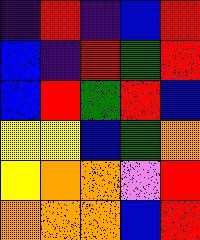[["indigo", "red", "indigo", "blue", "red"], ["blue", "indigo", "red", "green", "red"], ["blue", "red", "green", "red", "blue"], ["yellow", "yellow", "blue", "green", "orange"], ["yellow", "orange", "orange", "violet", "red"], ["orange", "orange", "orange", "blue", "red"]]